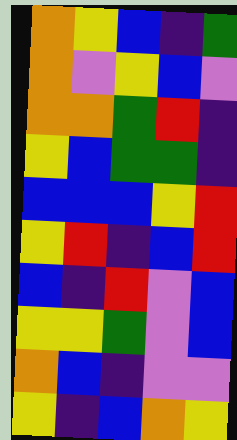[["orange", "yellow", "blue", "indigo", "green"], ["orange", "violet", "yellow", "blue", "violet"], ["orange", "orange", "green", "red", "indigo"], ["yellow", "blue", "green", "green", "indigo"], ["blue", "blue", "blue", "yellow", "red"], ["yellow", "red", "indigo", "blue", "red"], ["blue", "indigo", "red", "violet", "blue"], ["yellow", "yellow", "green", "violet", "blue"], ["orange", "blue", "indigo", "violet", "violet"], ["yellow", "indigo", "blue", "orange", "yellow"]]